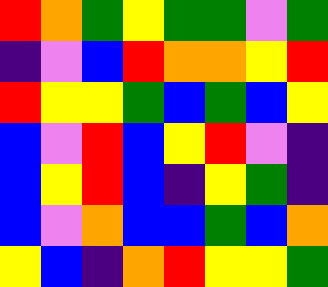[["red", "orange", "green", "yellow", "green", "green", "violet", "green"], ["indigo", "violet", "blue", "red", "orange", "orange", "yellow", "red"], ["red", "yellow", "yellow", "green", "blue", "green", "blue", "yellow"], ["blue", "violet", "red", "blue", "yellow", "red", "violet", "indigo"], ["blue", "yellow", "red", "blue", "indigo", "yellow", "green", "indigo"], ["blue", "violet", "orange", "blue", "blue", "green", "blue", "orange"], ["yellow", "blue", "indigo", "orange", "red", "yellow", "yellow", "green"]]